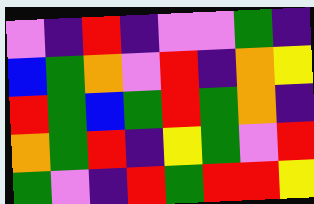[["violet", "indigo", "red", "indigo", "violet", "violet", "green", "indigo"], ["blue", "green", "orange", "violet", "red", "indigo", "orange", "yellow"], ["red", "green", "blue", "green", "red", "green", "orange", "indigo"], ["orange", "green", "red", "indigo", "yellow", "green", "violet", "red"], ["green", "violet", "indigo", "red", "green", "red", "red", "yellow"]]